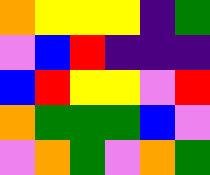[["orange", "yellow", "yellow", "yellow", "indigo", "green"], ["violet", "blue", "red", "indigo", "indigo", "indigo"], ["blue", "red", "yellow", "yellow", "violet", "red"], ["orange", "green", "green", "green", "blue", "violet"], ["violet", "orange", "green", "violet", "orange", "green"]]